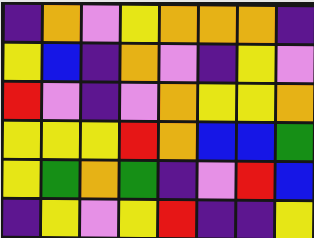[["indigo", "orange", "violet", "yellow", "orange", "orange", "orange", "indigo"], ["yellow", "blue", "indigo", "orange", "violet", "indigo", "yellow", "violet"], ["red", "violet", "indigo", "violet", "orange", "yellow", "yellow", "orange"], ["yellow", "yellow", "yellow", "red", "orange", "blue", "blue", "green"], ["yellow", "green", "orange", "green", "indigo", "violet", "red", "blue"], ["indigo", "yellow", "violet", "yellow", "red", "indigo", "indigo", "yellow"]]